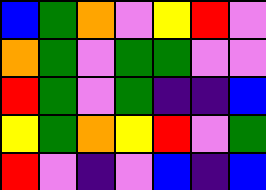[["blue", "green", "orange", "violet", "yellow", "red", "violet"], ["orange", "green", "violet", "green", "green", "violet", "violet"], ["red", "green", "violet", "green", "indigo", "indigo", "blue"], ["yellow", "green", "orange", "yellow", "red", "violet", "green"], ["red", "violet", "indigo", "violet", "blue", "indigo", "blue"]]